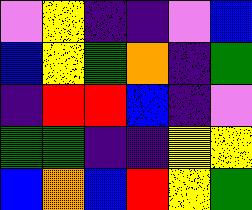[["violet", "yellow", "indigo", "indigo", "violet", "blue"], ["blue", "yellow", "green", "orange", "indigo", "green"], ["indigo", "red", "red", "blue", "indigo", "violet"], ["green", "green", "indigo", "indigo", "yellow", "yellow"], ["blue", "orange", "blue", "red", "yellow", "green"]]